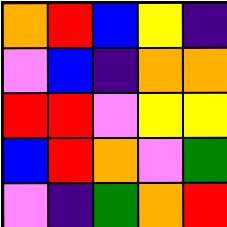[["orange", "red", "blue", "yellow", "indigo"], ["violet", "blue", "indigo", "orange", "orange"], ["red", "red", "violet", "yellow", "yellow"], ["blue", "red", "orange", "violet", "green"], ["violet", "indigo", "green", "orange", "red"]]